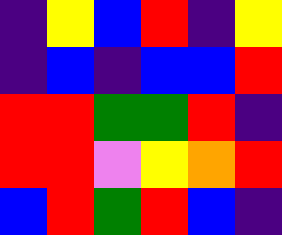[["indigo", "yellow", "blue", "red", "indigo", "yellow"], ["indigo", "blue", "indigo", "blue", "blue", "red"], ["red", "red", "green", "green", "red", "indigo"], ["red", "red", "violet", "yellow", "orange", "red"], ["blue", "red", "green", "red", "blue", "indigo"]]